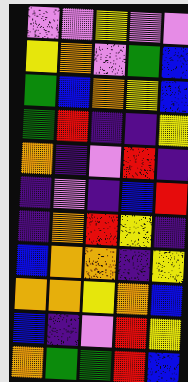[["violet", "violet", "yellow", "violet", "violet"], ["yellow", "orange", "violet", "green", "blue"], ["green", "blue", "orange", "yellow", "blue"], ["green", "red", "indigo", "indigo", "yellow"], ["orange", "indigo", "violet", "red", "indigo"], ["indigo", "violet", "indigo", "blue", "red"], ["indigo", "orange", "red", "yellow", "indigo"], ["blue", "orange", "orange", "indigo", "yellow"], ["orange", "orange", "yellow", "orange", "blue"], ["blue", "indigo", "violet", "red", "yellow"], ["orange", "green", "green", "red", "blue"]]